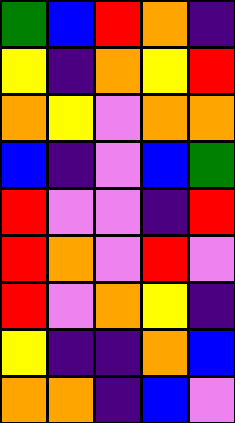[["green", "blue", "red", "orange", "indigo"], ["yellow", "indigo", "orange", "yellow", "red"], ["orange", "yellow", "violet", "orange", "orange"], ["blue", "indigo", "violet", "blue", "green"], ["red", "violet", "violet", "indigo", "red"], ["red", "orange", "violet", "red", "violet"], ["red", "violet", "orange", "yellow", "indigo"], ["yellow", "indigo", "indigo", "orange", "blue"], ["orange", "orange", "indigo", "blue", "violet"]]